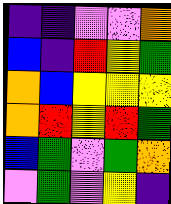[["indigo", "indigo", "violet", "violet", "orange"], ["blue", "indigo", "red", "yellow", "green"], ["orange", "blue", "yellow", "yellow", "yellow"], ["orange", "red", "yellow", "red", "green"], ["blue", "green", "violet", "green", "orange"], ["violet", "green", "violet", "yellow", "indigo"]]